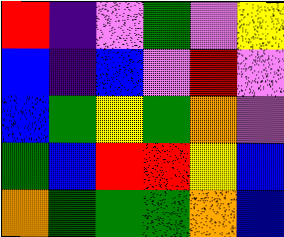[["red", "indigo", "violet", "green", "violet", "yellow"], ["blue", "indigo", "blue", "violet", "red", "violet"], ["blue", "green", "yellow", "green", "orange", "violet"], ["green", "blue", "red", "red", "yellow", "blue"], ["orange", "green", "green", "green", "orange", "blue"]]